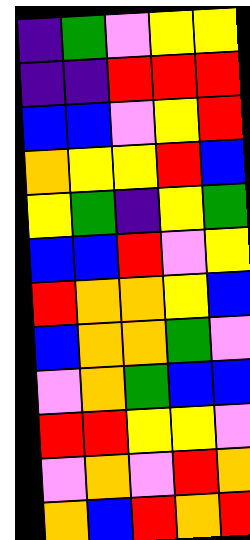[["indigo", "green", "violet", "yellow", "yellow"], ["indigo", "indigo", "red", "red", "red"], ["blue", "blue", "violet", "yellow", "red"], ["orange", "yellow", "yellow", "red", "blue"], ["yellow", "green", "indigo", "yellow", "green"], ["blue", "blue", "red", "violet", "yellow"], ["red", "orange", "orange", "yellow", "blue"], ["blue", "orange", "orange", "green", "violet"], ["violet", "orange", "green", "blue", "blue"], ["red", "red", "yellow", "yellow", "violet"], ["violet", "orange", "violet", "red", "orange"], ["orange", "blue", "red", "orange", "red"]]